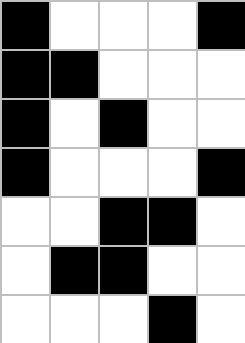[["black", "white", "white", "white", "black"], ["black", "black", "white", "white", "white"], ["black", "white", "black", "white", "white"], ["black", "white", "white", "white", "black"], ["white", "white", "black", "black", "white"], ["white", "black", "black", "white", "white"], ["white", "white", "white", "black", "white"]]